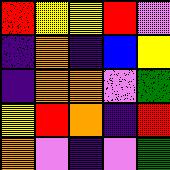[["red", "yellow", "yellow", "red", "violet"], ["indigo", "orange", "indigo", "blue", "yellow"], ["indigo", "orange", "orange", "violet", "green"], ["yellow", "red", "orange", "indigo", "red"], ["orange", "violet", "indigo", "violet", "green"]]